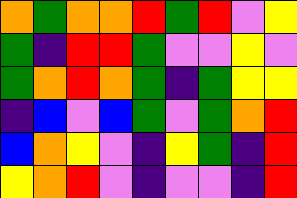[["orange", "green", "orange", "orange", "red", "green", "red", "violet", "yellow"], ["green", "indigo", "red", "red", "green", "violet", "violet", "yellow", "violet"], ["green", "orange", "red", "orange", "green", "indigo", "green", "yellow", "yellow"], ["indigo", "blue", "violet", "blue", "green", "violet", "green", "orange", "red"], ["blue", "orange", "yellow", "violet", "indigo", "yellow", "green", "indigo", "red"], ["yellow", "orange", "red", "violet", "indigo", "violet", "violet", "indigo", "red"]]